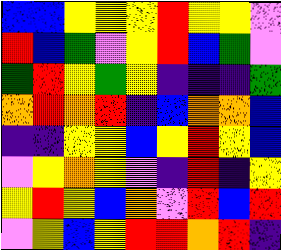[["blue", "blue", "yellow", "yellow", "yellow", "red", "yellow", "yellow", "violet"], ["red", "blue", "green", "violet", "yellow", "red", "blue", "green", "violet"], ["green", "red", "yellow", "green", "yellow", "indigo", "indigo", "indigo", "green"], ["orange", "red", "orange", "red", "indigo", "blue", "orange", "orange", "blue"], ["indigo", "indigo", "yellow", "yellow", "blue", "yellow", "red", "yellow", "blue"], ["violet", "yellow", "orange", "yellow", "violet", "indigo", "red", "indigo", "yellow"], ["yellow", "red", "yellow", "blue", "orange", "violet", "red", "blue", "red"], ["violet", "yellow", "blue", "yellow", "red", "red", "orange", "red", "indigo"]]